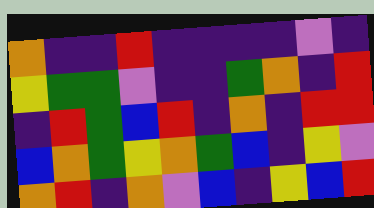[["orange", "indigo", "indigo", "red", "indigo", "indigo", "indigo", "indigo", "violet", "indigo"], ["yellow", "green", "green", "violet", "indigo", "indigo", "green", "orange", "indigo", "red"], ["indigo", "red", "green", "blue", "red", "indigo", "orange", "indigo", "red", "red"], ["blue", "orange", "green", "yellow", "orange", "green", "blue", "indigo", "yellow", "violet"], ["orange", "red", "indigo", "orange", "violet", "blue", "indigo", "yellow", "blue", "red"]]